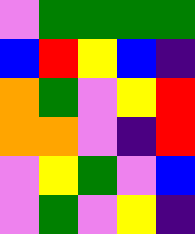[["violet", "green", "green", "green", "green"], ["blue", "red", "yellow", "blue", "indigo"], ["orange", "green", "violet", "yellow", "red"], ["orange", "orange", "violet", "indigo", "red"], ["violet", "yellow", "green", "violet", "blue"], ["violet", "green", "violet", "yellow", "indigo"]]